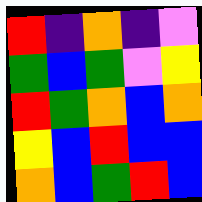[["red", "indigo", "orange", "indigo", "violet"], ["green", "blue", "green", "violet", "yellow"], ["red", "green", "orange", "blue", "orange"], ["yellow", "blue", "red", "blue", "blue"], ["orange", "blue", "green", "red", "blue"]]